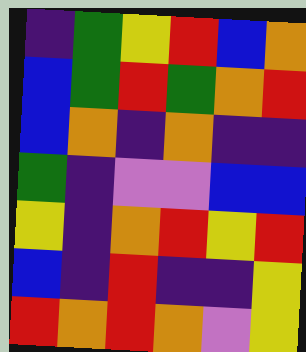[["indigo", "green", "yellow", "red", "blue", "orange"], ["blue", "green", "red", "green", "orange", "red"], ["blue", "orange", "indigo", "orange", "indigo", "indigo"], ["green", "indigo", "violet", "violet", "blue", "blue"], ["yellow", "indigo", "orange", "red", "yellow", "red"], ["blue", "indigo", "red", "indigo", "indigo", "yellow"], ["red", "orange", "red", "orange", "violet", "yellow"]]